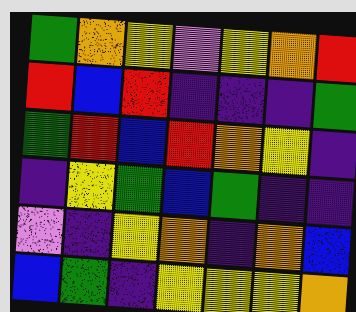[["green", "orange", "yellow", "violet", "yellow", "orange", "red"], ["red", "blue", "red", "indigo", "indigo", "indigo", "green"], ["green", "red", "blue", "red", "orange", "yellow", "indigo"], ["indigo", "yellow", "green", "blue", "green", "indigo", "indigo"], ["violet", "indigo", "yellow", "orange", "indigo", "orange", "blue"], ["blue", "green", "indigo", "yellow", "yellow", "yellow", "orange"]]